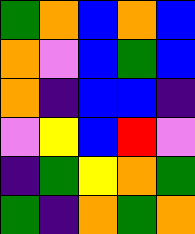[["green", "orange", "blue", "orange", "blue"], ["orange", "violet", "blue", "green", "blue"], ["orange", "indigo", "blue", "blue", "indigo"], ["violet", "yellow", "blue", "red", "violet"], ["indigo", "green", "yellow", "orange", "green"], ["green", "indigo", "orange", "green", "orange"]]